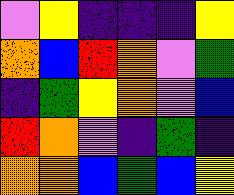[["violet", "yellow", "indigo", "indigo", "indigo", "yellow"], ["orange", "blue", "red", "orange", "violet", "green"], ["indigo", "green", "yellow", "orange", "violet", "blue"], ["red", "orange", "violet", "indigo", "green", "indigo"], ["orange", "orange", "blue", "green", "blue", "yellow"]]